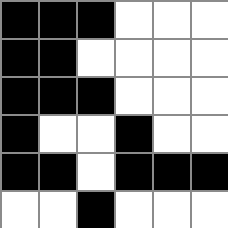[["black", "black", "black", "white", "white", "white"], ["black", "black", "white", "white", "white", "white"], ["black", "black", "black", "white", "white", "white"], ["black", "white", "white", "black", "white", "white"], ["black", "black", "white", "black", "black", "black"], ["white", "white", "black", "white", "white", "white"]]